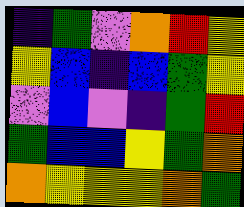[["indigo", "green", "violet", "orange", "red", "yellow"], ["yellow", "blue", "indigo", "blue", "green", "yellow"], ["violet", "blue", "violet", "indigo", "green", "red"], ["green", "blue", "blue", "yellow", "green", "orange"], ["orange", "yellow", "yellow", "yellow", "orange", "green"]]